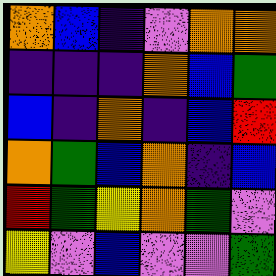[["orange", "blue", "indigo", "violet", "orange", "orange"], ["indigo", "indigo", "indigo", "orange", "blue", "green"], ["blue", "indigo", "orange", "indigo", "blue", "red"], ["orange", "green", "blue", "orange", "indigo", "blue"], ["red", "green", "yellow", "orange", "green", "violet"], ["yellow", "violet", "blue", "violet", "violet", "green"]]